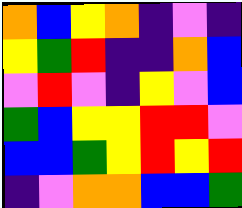[["orange", "blue", "yellow", "orange", "indigo", "violet", "indigo"], ["yellow", "green", "red", "indigo", "indigo", "orange", "blue"], ["violet", "red", "violet", "indigo", "yellow", "violet", "blue"], ["green", "blue", "yellow", "yellow", "red", "red", "violet"], ["blue", "blue", "green", "yellow", "red", "yellow", "red"], ["indigo", "violet", "orange", "orange", "blue", "blue", "green"]]